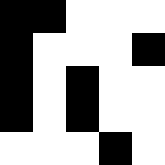[["black", "black", "white", "white", "white"], ["black", "white", "white", "white", "black"], ["black", "white", "black", "white", "white"], ["black", "white", "black", "white", "white"], ["white", "white", "white", "black", "white"]]